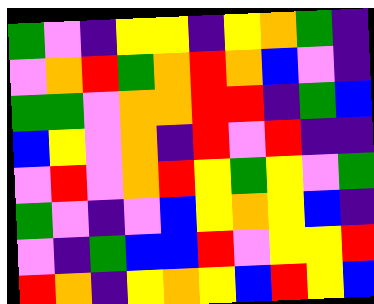[["green", "violet", "indigo", "yellow", "yellow", "indigo", "yellow", "orange", "green", "indigo"], ["violet", "orange", "red", "green", "orange", "red", "orange", "blue", "violet", "indigo"], ["green", "green", "violet", "orange", "orange", "red", "red", "indigo", "green", "blue"], ["blue", "yellow", "violet", "orange", "indigo", "red", "violet", "red", "indigo", "indigo"], ["violet", "red", "violet", "orange", "red", "yellow", "green", "yellow", "violet", "green"], ["green", "violet", "indigo", "violet", "blue", "yellow", "orange", "yellow", "blue", "indigo"], ["violet", "indigo", "green", "blue", "blue", "red", "violet", "yellow", "yellow", "red"], ["red", "orange", "indigo", "yellow", "orange", "yellow", "blue", "red", "yellow", "blue"]]